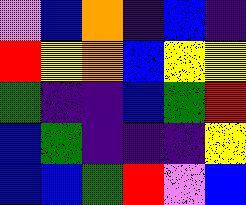[["violet", "blue", "orange", "indigo", "blue", "indigo"], ["red", "yellow", "orange", "blue", "yellow", "yellow"], ["green", "indigo", "indigo", "blue", "green", "red"], ["blue", "green", "indigo", "indigo", "indigo", "yellow"], ["blue", "blue", "green", "red", "violet", "blue"]]